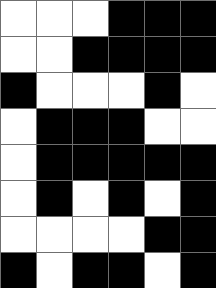[["white", "white", "white", "black", "black", "black"], ["white", "white", "black", "black", "black", "black"], ["black", "white", "white", "white", "black", "white"], ["white", "black", "black", "black", "white", "white"], ["white", "black", "black", "black", "black", "black"], ["white", "black", "white", "black", "white", "black"], ["white", "white", "white", "white", "black", "black"], ["black", "white", "black", "black", "white", "black"]]